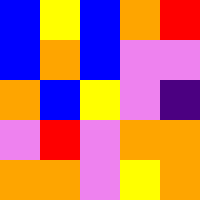[["blue", "yellow", "blue", "orange", "red"], ["blue", "orange", "blue", "violet", "violet"], ["orange", "blue", "yellow", "violet", "indigo"], ["violet", "red", "violet", "orange", "orange"], ["orange", "orange", "violet", "yellow", "orange"]]